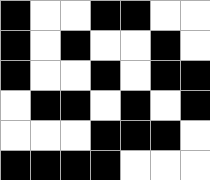[["black", "white", "white", "black", "black", "white", "white"], ["black", "white", "black", "white", "white", "black", "white"], ["black", "white", "white", "black", "white", "black", "black"], ["white", "black", "black", "white", "black", "white", "black"], ["white", "white", "white", "black", "black", "black", "white"], ["black", "black", "black", "black", "white", "white", "white"]]